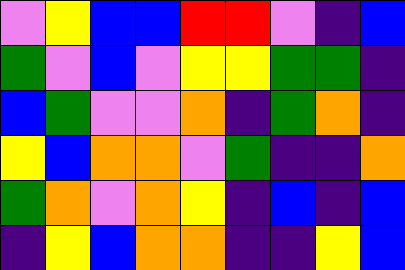[["violet", "yellow", "blue", "blue", "red", "red", "violet", "indigo", "blue"], ["green", "violet", "blue", "violet", "yellow", "yellow", "green", "green", "indigo"], ["blue", "green", "violet", "violet", "orange", "indigo", "green", "orange", "indigo"], ["yellow", "blue", "orange", "orange", "violet", "green", "indigo", "indigo", "orange"], ["green", "orange", "violet", "orange", "yellow", "indigo", "blue", "indigo", "blue"], ["indigo", "yellow", "blue", "orange", "orange", "indigo", "indigo", "yellow", "blue"]]